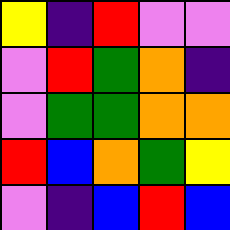[["yellow", "indigo", "red", "violet", "violet"], ["violet", "red", "green", "orange", "indigo"], ["violet", "green", "green", "orange", "orange"], ["red", "blue", "orange", "green", "yellow"], ["violet", "indigo", "blue", "red", "blue"]]